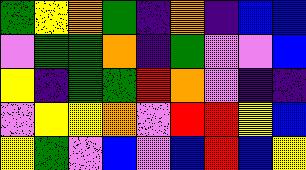[["green", "yellow", "orange", "green", "indigo", "orange", "indigo", "blue", "blue"], ["violet", "green", "green", "orange", "indigo", "green", "violet", "violet", "blue"], ["yellow", "indigo", "green", "green", "red", "orange", "violet", "indigo", "indigo"], ["violet", "yellow", "yellow", "orange", "violet", "red", "red", "yellow", "blue"], ["yellow", "green", "violet", "blue", "violet", "blue", "red", "blue", "yellow"]]